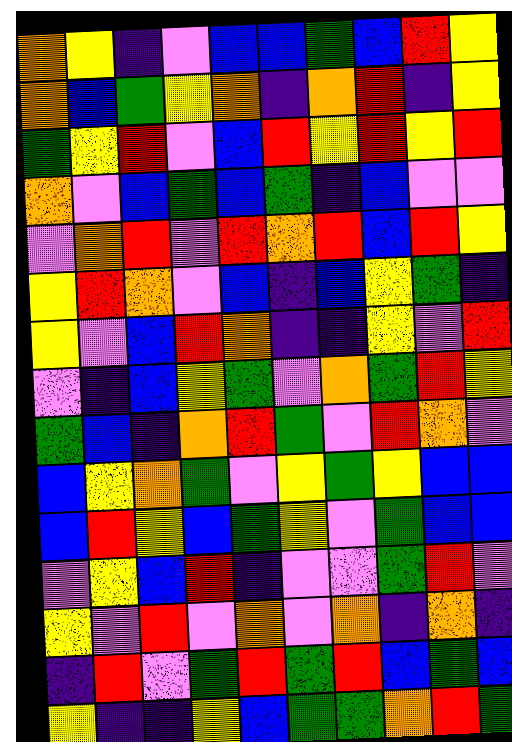[["orange", "yellow", "indigo", "violet", "blue", "blue", "green", "blue", "red", "yellow"], ["orange", "blue", "green", "yellow", "orange", "indigo", "orange", "red", "indigo", "yellow"], ["green", "yellow", "red", "violet", "blue", "red", "yellow", "red", "yellow", "red"], ["orange", "violet", "blue", "green", "blue", "green", "indigo", "blue", "violet", "violet"], ["violet", "orange", "red", "violet", "red", "orange", "red", "blue", "red", "yellow"], ["yellow", "red", "orange", "violet", "blue", "indigo", "blue", "yellow", "green", "indigo"], ["yellow", "violet", "blue", "red", "orange", "indigo", "indigo", "yellow", "violet", "red"], ["violet", "indigo", "blue", "yellow", "green", "violet", "orange", "green", "red", "yellow"], ["green", "blue", "indigo", "orange", "red", "green", "violet", "red", "orange", "violet"], ["blue", "yellow", "orange", "green", "violet", "yellow", "green", "yellow", "blue", "blue"], ["blue", "red", "yellow", "blue", "green", "yellow", "violet", "green", "blue", "blue"], ["violet", "yellow", "blue", "red", "indigo", "violet", "violet", "green", "red", "violet"], ["yellow", "violet", "red", "violet", "orange", "violet", "orange", "indigo", "orange", "indigo"], ["indigo", "red", "violet", "green", "red", "green", "red", "blue", "green", "blue"], ["yellow", "indigo", "indigo", "yellow", "blue", "green", "green", "orange", "red", "green"]]